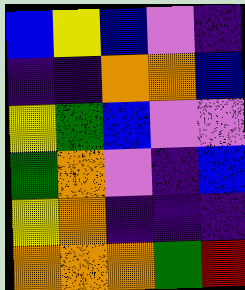[["blue", "yellow", "blue", "violet", "indigo"], ["indigo", "indigo", "orange", "orange", "blue"], ["yellow", "green", "blue", "violet", "violet"], ["green", "orange", "violet", "indigo", "blue"], ["yellow", "orange", "indigo", "indigo", "indigo"], ["orange", "orange", "orange", "green", "red"]]